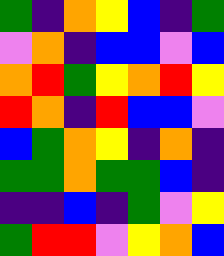[["green", "indigo", "orange", "yellow", "blue", "indigo", "green"], ["violet", "orange", "indigo", "blue", "blue", "violet", "blue"], ["orange", "red", "green", "yellow", "orange", "red", "yellow"], ["red", "orange", "indigo", "red", "blue", "blue", "violet"], ["blue", "green", "orange", "yellow", "indigo", "orange", "indigo"], ["green", "green", "orange", "green", "green", "blue", "indigo"], ["indigo", "indigo", "blue", "indigo", "green", "violet", "yellow"], ["green", "red", "red", "violet", "yellow", "orange", "blue"]]